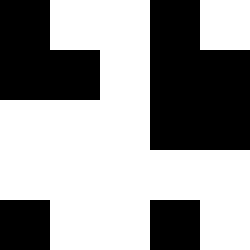[["black", "white", "white", "black", "white"], ["black", "black", "white", "black", "black"], ["white", "white", "white", "black", "black"], ["white", "white", "white", "white", "white"], ["black", "white", "white", "black", "white"]]